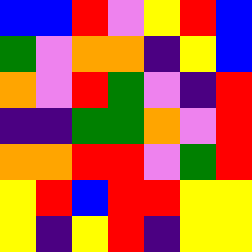[["blue", "blue", "red", "violet", "yellow", "red", "blue"], ["green", "violet", "orange", "orange", "indigo", "yellow", "blue"], ["orange", "violet", "red", "green", "violet", "indigo", "red"], ["indigo", "indigo", "green", "green", "orange", "violet", "red"], ["orange", "orange", "red", "red", "violet", "green", "red"], ["yellow", "red", "blue", "red", "red", "yellow", "yellow"], ["yellow", "indigo", "yellow", "red", "indigo", "yellow", "yellow"]]